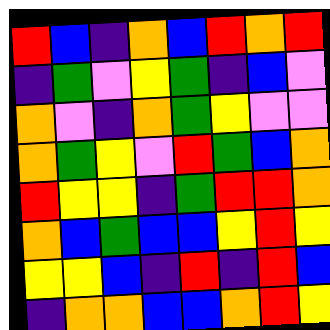[["red", "blue", "indigo", "orange", "blue", "red", "orange", "red"], ["indigo", "green", "violet", "yellow", "green", "indigo", "blue", "violet"], ["orange", "violet", "indigo", "orange", "green", "yellow", "violet", "violet"], ["orange", "green", "yellow", "violet", "red", "green", "blue", "orange"], ["red", "yellow", "yellow", "indigo", "green", "red", "red", "orange"], ["orange", "blue", "green", "blue", "blue", "yellow", "red", "yellow"], ["yellow", "yellow", "blue", "indigo", "red", "indigo", "red", "blue"], ["indigo", "orange", "orange", "blue", "blue", "orange", "red", "yellow"]]